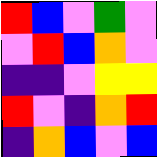[["red", "blue", "violet", "green", "violet"], ["violet", "red", "blue", "orange", "violet"], ["indigo", "indigo", "violet", "yellow", "yellow"], ["red", "violet", "indigo", "orange", "red"], ["indigo", "orange", "blue", "violet", "blue"]]